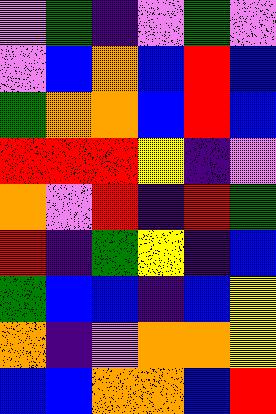[["violet", "green", "indigo", "violet", "green", "violet"], ["violet", "blue", "orange", "blue", "red", "blue"], ["green", "orange", "orange", "blue", "red", "blue"], ["red", "red", "red", "yellow", "indigo", "violet"], ["orange", "violet", "red", "indigo", "red", "green"], ["red", "indigo", "green", "yellow", "indigo", "blue"], ["green", "blue", "blue", "indigo", "blue", "yellow"], ["orange", "indigo", "violet", "orange", "orange", "yellow"], ["blue", "blue", "orange", "orange", "blue", "red"]]